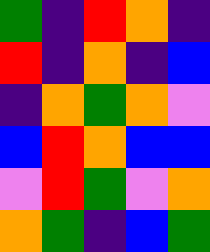[["green", "indigo", "red", "orange", "indigo"], ["red", "indigo", "orange", "indigo", "blue"], ["indigo", "orange", "green", "orange", "violet"], ["blue", "red", "orange", "blue", "blue"], ["violet", "red", "green", "violet", "orange"], ["orange", "green", "indigo", "blue", "green"]]